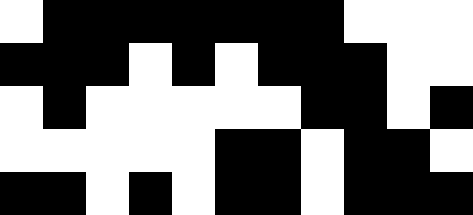[["white", "black", "black", "black", "black", "black", "black", "black", "white", "white", "white"], ["black", "black", "black", "white", "black", "white", "black", "black", "black", "white", "white"], ["white", "black", "white", "white", "white", "white", "white", "black", "black", "white", "black"], ["white", "white", "white", "white", "white", "black", "black", "white", "black", "black", "white"], ["black", "black", "white", "black", "white", "black", "black", "white", "black", "black", "black"]]